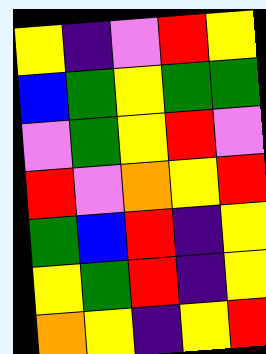[["yellow", "indigo", "violet", "red", "yellow"], ["blue", "green", "yellow", "green", "green"], ["violet", "green", "yellow", "red", "violet"], ["red", "violet", "orange", "yellow", "red"], ["green", "blue", "red", "indigo", "yellow"], ["yellow", "green", "red", "indigo", "yellow"], ["orange", "yellow", "indigo", "yellow", "red"]]